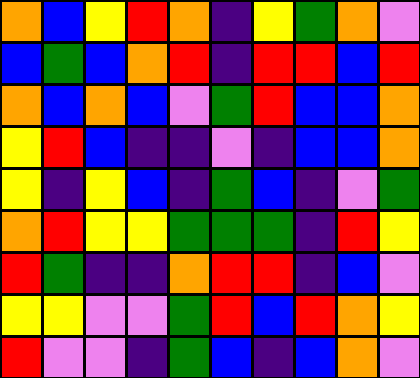[["orange", "blue", "yellow", "red", "orange", "indigo", "yellow", "green", "orange", "violet"], ["blue", "green", "blue", "orange", "red", "indigo", "red", "red", "blue", "red"], ["orange", "blue", "orange", "blue", "violet", "green", "red", "blue", "blue", "orange"], ["yellow", "red", "blue", "indigo", "indigo", "violet", "indigo", "blue", "blue", "orange"], ["yellow", "indigo", "yellow", "blue", "indigo", "green", "blue", "indigo", "violet", "green"], ["orange", "red", "yellow", "yellow", "green", "green", "green", "indigo", "red", "yellow"], ["red", "green", "indigo", "indigo", "orange", "red", "red", "indigo", "blue", "violet"], ["yellow", "yellow", "violet", "violet", "green", "red", "blue", "red", "orange", "yellow"], ["red", "violet", "violet", "indigo", "green", "blue", "indigo", "blue", "orange", "violet"]]